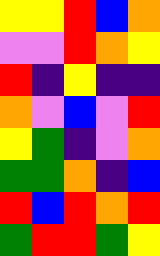[["yellow", "yellow", "red", "blue", "orange"], ["violet", "violet", "red", "orange", "yellow"], ["red", "indigo", "yellow", "indigo", "indigo"], ["orange", "violet", "blue", "violet", "red"], ["yellow", "green", "indigo", "violet", "orange"], ["green", "green", "orange", "indigo", "blue"], ["red", "blue", "red", "orange", "red"], ["green", "red", "red", "green", "yellow"]]